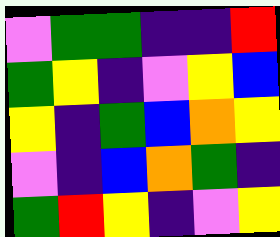[["violet", "green", "green", "indigo", "indigo", "red"], ["green", "yellow", "indigo", "violet", "yellow", "blue"], ["yellow", "indigo", "green", "blue", "orange", "yellow"], ["violet", "indigo", "blue", "orange", "green", "indigo"], ["green", "red", "yellow", "indigo", "violet", "yellow"]]